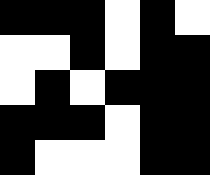[["black", "black", "black", "white", "black", "white"], ["white", "white", "black", "white", "black", "black"], ["white", "black", "white", "black", "black", "black"], ["black", "black", "black", "white", "black", "black"], ["black", "white", "white", "white", "black", "black"]]